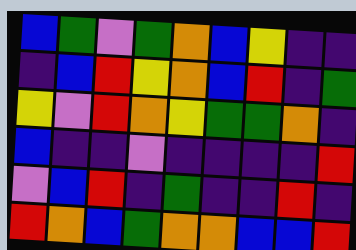[["blue", "green", "violet", "green", "orange", "blue", "yellow", "indigo", "indigo"], ["indigo", "blue", "red", "yellow", "orange", "blue", "red", "indigo", "green"], ["yellow", "violet", "red", "orange", "yellow", "green", "green", "orange", "indigo"], ["blue", "indigo", "indigo", "violet", "indigo", "indigo", "indigo", "indigo", "red"], ["violet", "blue", "red", "indigo", "green", "indigo", "indigo", "red", "indigo"], ["red", "orange", "blue", "green", "orange", "orange", "blue", "blue", "red"]]